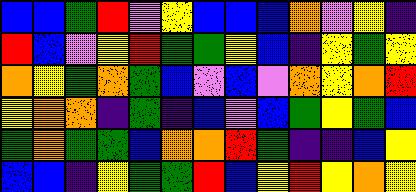[["blue", "blue", "green", "red", "violet", "yellow", "blue", "blue", "blue", "orange", "violet", "yellow", "indigo"], ["red", "blue", "violet", "yellow", "red", "green", "green", "yellow", "blue", "indigo", "yellow", "green", "yellow"], ["orange", "yellow", "green", "orange", "green", "blue", "violet", "blue", "violet", "orange", "yellow", "orange", "red"], ["yellow", "orange", "orange", "indigo", "green", "indigo", "blue", "violet", "blue", "green", "yellow", "green", "blue"], ["green", "orange", "green", "green", "blue", "orange", "orange", "red", "green", "indigo", "indigo", "blue", "yellow"], ["blue", "blue", "indigo", "yellow", "green", "green", "red", "blue", "yellow", "red", "yellow", "orange", "yellow"]]